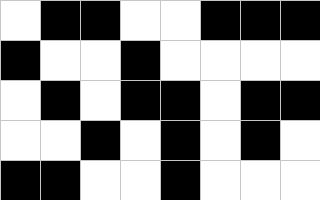[["white", "black", "black", "white", "white", "black", "black", "black"], ["black", "white", "white", "black", "white", "white", "white", "white"], ["white", "black", "white", "black", "black", "white", "black", "black"], ["white", "white", "black", "white", "black", "white", "black", "white"], ["black", "black", "white", "white", "black", "white", "white", "white"]]